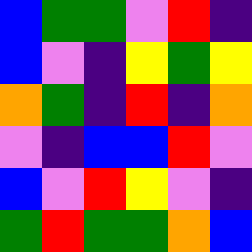[["blue", "green", "green", "violet", "red", "indigo"], ["blue", "violet", "indigo", "yellow", "green", "yellow"], ["orange", "green", "indigo", "red", "indigo", "orange"], ["violet", "indigo", "blue", "blue", "red", "violet"], ["blue", "violet", "red", "yellow", "violet", "indigo"], ["green", "red", "green", "green", "orange", "blue"]]